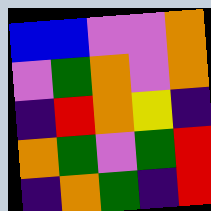[["blue", "blue", "violet", "violet", "orange"], ["violet", "green", "orange", "violet", "orange"], ["indigo", "red", "orange", "yellow", "indigo"], ["orange", "green", "violet", "green", "red"], ["indigo", "orange", "green", "indigo", "red"]]